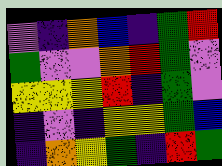[["violet", "indigo", "orange", "blue", "indigo", "green", "red"], ["green", "violet", "violet", "orange", "red", "green", "violet"], ["yellow", "yellow", "yellow", "red", "indigo", "green", "violet"], ["indigo", "violet", "indigo", "yellow", "yellow", "green", "blue"], ["indigo", "orange", "yellow", "green", "indigo", "red", "green"]]